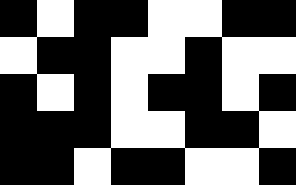[["black", "white", "black", "black", "white", "white", "black", "black"], ["white", "black", "black", "white", "white", "black", "white", "white"], ["black", "white", "black", "white", "black", "black", "white", "black"], ["black", "black", "black", "white", "white", "black", "black", "white"], ["black", "black", "white", "black", "black", "white", "white", "black"]]